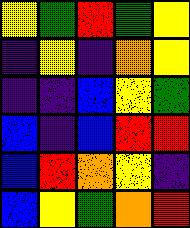[["yellow", "green", "red", "green", "yellow"], ["indigo", "yellow", "indigo", "orange", "yellow"], ["indigo", "indigo", "blue", "yellow", "green"], ["blue", "indigo", "blue", "red", "red"], ["blue", "red", "orange", "yellow", "indigo"], ["blue", "yellow", "green", "orange", "red"]]